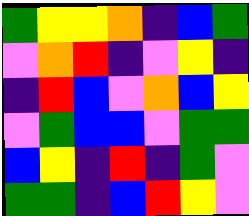[["green", "yellow", "yellow", "orange", "indigo", "blue", "green"], ["violet", "orange", "red", "indigo", "violet", "yellow", "indigo"], ["indigo", "red", "blue", "violet", "orange", "blue", "yellow"], ["violet", "green", "blue", "blue", "violet", "green", "green"], ["blue", "yellow", "indigo", "red", "indigo", "green", "violet"], ["green", "green", "indigo", "blue", "red", "yellow", "violet"]]